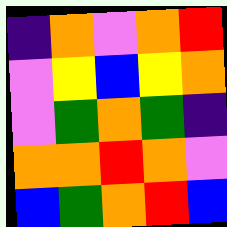[["indigo", "orange", "violet", "orange", "red"], ["violet", "yellow", "blue", "yellow", "orange"], ["violet", "green", "orange", "green", "indigo"], ["orange", "orange", "red", "orange", "violet"], ["blue", "green", "orange", "red", "blue"]]